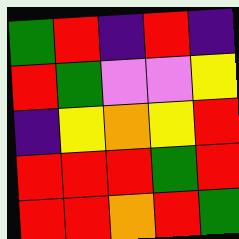[["green", "red", "indigo", "red", "indigo"], ["red", "green", "violet", "violet", "yellow"], ["indigo", "yellow", "orange", "yellow", "red"], ["red", "red", "red", "green", "red"], ["red", "red", "orange", "red", "green"]]